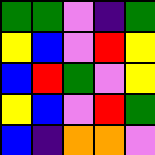[["green", "green", "violet", "indigo", "green"], ["yellow", "blue", "violet", "red", "yellow"], ["blue", "red", "green", "violet", "yellow"], ["yellow", "blue", "violet", "red", "green"], ["blue", "indigo", "orange", "orange", "violet"]]